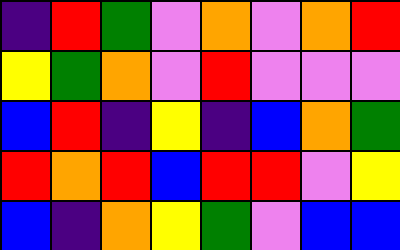[["indigo", "red", "green", "violet", "orange", "violet", "orange", "red"], ["yellow", "green", "orange", "violet", "red", "violet", "violet", "violet"], ["blue", "red", "indigo", "yellow", "indigo", "blue", "orange", "green"], ["red", "orange", "red", "blue", "red", "red", "violet", "yellow"], ["blue", "indigo", "orange", "yellow", "green", "violet", "blue", "blue"]]